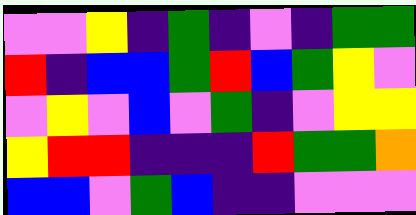[["violet", "violet", "yellow", "indigo", "green", "indigo", "violet", "indigo", "green", "green"], ["red", "indigo", "blue", "blue", "green", "red", "blue", "green", "yellow", "violet"], ["violet", "yellow", "violet", "blue", "violet", "green", "indigo", "violet", "yellow", "yellow"], ["yellow", "red", "red", "indigo", "indigo", "indigo", "red", "green", "green", "orange"], ["blue", "blue", "violet", "green", "blue", "indigo", "indigo", "violet", "violet", "violet"]]